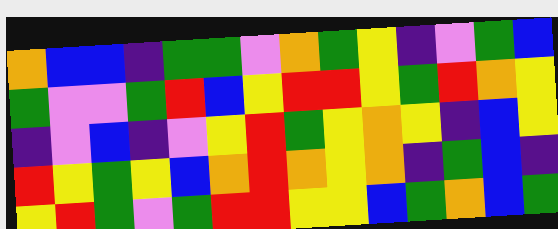[["orange", "blue", "blue", "indigo", "green", "green", "violet", "orange", "green", "yellow", "indigo", "violet", "green", "blue"], ["green", "violet", "violet", "green", "red", "blue", "yellow", "red", "red", "yellow", "green", "red", "orange", "yellow"], ["indigo", "violet", "blue", "indigo", "violet", "yellow", "red", "green", "yellow", "orange", "yellow", "indigo", "blue", "yellow"], ["red", "yellow", "green", "yellow", "blue", "orange", "red", "orange", "yellow", "orange", "indigo", "green", "blue", "indigo"], ["yellow", "red", "green", "violet", "green", "red", "red", "yellow", "yellow", "blue", "green", "orange", "blue", "green"]]